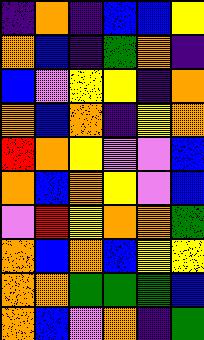[["indigo", "orange", "indigo", "blue", "blue", "yellow"], ["orange", "blue", "indigo", "green", "orange", "indigo"], ["blue", "violet", "yellow", "yellow", "indigo", "orange"], ["orange", "blue", "orange", "indigo", "yellow", "orange"], ["red", "orange", "yellow", "violet", "violet", "blue"], ["orange", "blue", "orange", "yellow", "violet", "blue"], ["violet", "red", "yellow", "orange", "orange", "green"], ["orange", "blue", "orange", "blue", "yellow", "yellow"], ["orange", "orange", "green", "green", "green", "blue"], ["orange", "blue", "violet", "orange", "indigo", "green"]]